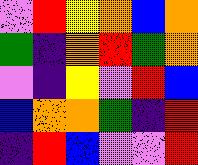[["violet", "red", "yellow", "orange", "blue", "orange"], ["green", "indigo", "orange", "red", "green", "orange"], ["violet", "indigo", "yellow", "violet", "red", "blue"], ["blue", "orange", "orange", "green", "indigo", "red"], ["indigo", "red", "blue", "violet", "violet", "red"]]